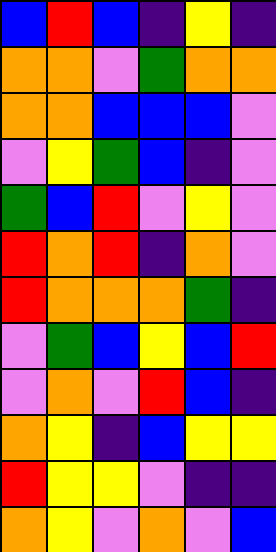[["blue", "red", "blue", "indigo", "yellow", "indigo"], ["orange", "orange", "violet", "green", "orange", "orange"], ["orange", "orange", "blue", "blue", "blue", "violet"], ["violet", "yellow", "green", "blue", "indigo", "violet"], ["green", "blue", "red", "violet", "yellow", "violet"], ["red", "orange", "red", "indigo", "orange", "violet"], ["red", "orange", "orange", "orange", "green", "indigo"], ["violet", "green", "blue", "yellow", "blue", "red"], ["violet", "orange", "violet", "red", "blue", "indigo"], ["orange", "yellow", "indigo", "blue", "yellow", "yellow"], ["red", "yellow", "yellow", "violet", "indigo", "indigo"], ["orange", "yellow", "violet", "orange", "violet", "blue"]]